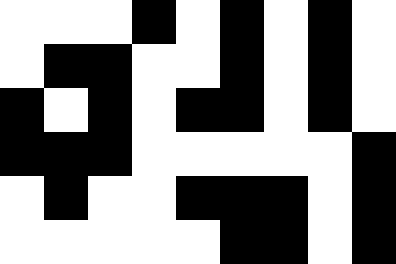[["white", "white", "white", "black", "white", "black", "white", "black", "white"], ["white", "black", "black", "white", "white", "black", "white", "black", "white"], ["black", "white", "black", "white", "black", "black", "white", "black", "white"], ["black", "black", "black", "white", "white", "white", "white", "white", "black"], ["white", "black", "white", "white", "black", "black", "black", "white", "black"], ["white", "white", "white", "white", "white", "black", "black", "white", "black"]]